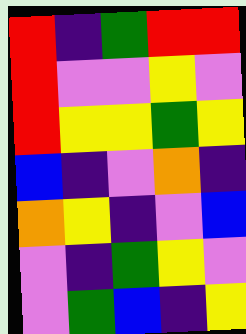[["red", "indigo", "green", "red", "red"], ["red", "violet", "violet", "yellow", "violet"], ["red", "yellow", "yellow", "green", "yellow"], ["blue", "indigo", "violet", "orange", "indigo"], ["orange", "yellow", "indigo", "violet", "blue"], ["violet", "indigo", "green", "yellow", "violet"], ["violet", "green", "blue", "indigo", "yellow"]]